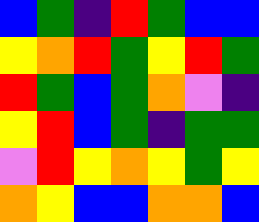[["blue", "green", "indigo", "red", "green", "blue", "blue"], ["yellow", "orange", "red", "green", "yellow", "red", "green"], ["red", "green", "blue", "green", "orange", "violet", "indigo"], ["yellow", "red", "blue", "green", "indigo", "green", "green"], ["violet", "red", "yellow", "orange", "yellow", "green", "yellow"], ["orange", "yellow", "blue", "blue", "orange", "orange", "blue"]]